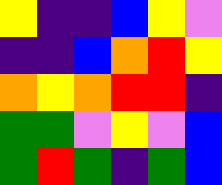[["yellow", "indigo", "indigo", "blue", "yellow", "violet"], ["indigo", "indigo", "blue", "orange", "red", "yellow"], ["orange", "yellow", "orange", "red", "red", "indigo"], ["green", "green", "violet", "yellow", "violet", "blue"], ["green", "red", "green", "indigo", "green", "blue"]]